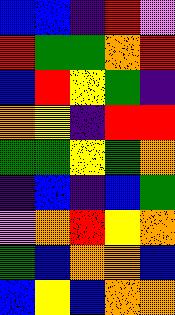[["blue", "blue", "indigo", "red", "violet"], ["red", "green", "green", "orange", "red"], ["blue", "red", "yellow", "green", "indigo"], ["orange", "yellow", "indigo", "red", "red"], ["green", "green", "yellow", "green", "orange"], ["indigo", "blue", "indigo", "blue", "green"], ["violet", "orange", "red", "yellow", "orange"], ["green", "blue", "orange", "orange", "blue"], ["blue", "yellow", "blue", "orange", "orange"]]